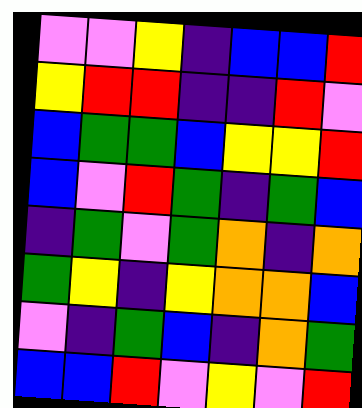[["violet", "violet", "yellow", "indigo", "blue", "blue", "red"], ["yellow", "red", "red", "indigo", "indigo", "red", "violet"], ["blue", "green", "green", "blue", "yellow", "yellow", "red"], ["blue", "violet", "red", "green", "indigo", "green", "blue"], ["indigo", "green", "violet", "green", "orange", "indigo", "orange"], ["green", "yellow", "indigo", "yellow", "orange", "orange", "blue"], ["violet", "indigo", "green", "blue", "indigo", "orange", "green"], ["blue", "blue", "red", "violet", "yellow", "violet", "red"]]